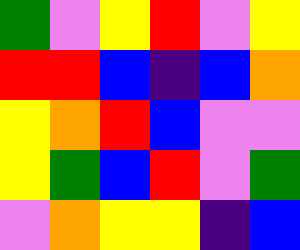[["green", "violet", "yellow", "red", "violet", "yellow"], ["red", "red", "blue", "indigo", "blue", "orange"], ["yellow", "orange", "red", "blue", "violet", "violet"], ["yellow", "green", "blue", "red", "violet", "green"], ["violet", "orange", "yellow", "yellow", "indigo", "blue"]]